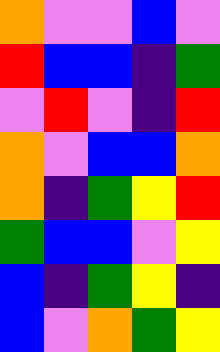[["orange", "violet", "violet", "blue", "violet"], ["red", "blue", "blue", "indigo", "green"], ["violet", "red", "violet", "indigo", "red"], ["orange", "violet", "blue", "blue", "orange"], ["orange", "indigo", "green", "yellow", "red"], ["green", "blue", "blue", "violet", "yellow"], ["blue", "indigo", "green", "yellow", "indigo"], ["blue", "violet", "orange", "green", "yellow"]]